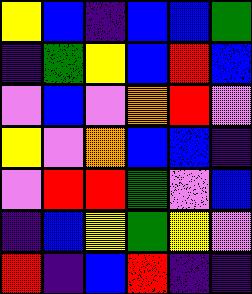[["yellow", "blue", "indigo", "blue", "blue", "green"], ["indigo", "green", "yellow", "blue", "red", "blue"], ["violet", "blue", "violet", "orange", "red", "violet"], ["yellow", "violet", "orange", "blue", "blue", "indigo"], ["violet", "red", "red", "green", "violet", "blue"], ["indigo", "blue", "yellow", "green", "yellow", "violet"], ["red", "indigo", "blue", "red", "indigo", "indigo"]]